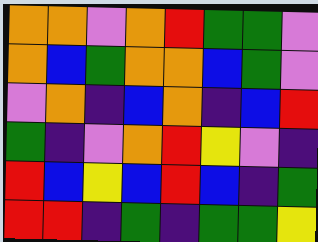[["orange", "orange", "violet", "orange", "red", "green", "green", "violet"], ["orange", "blue", "green", "orange", "orange", "blue", "green", "violet"], ["violet", "orange", "indigo", "blue", "orange", "indigo", "blue", "red"], ["green", "indigo", "violet", "orange", "red", "yellow", "violet", "indigo"], ["red", "blue", "yellow", "blue", "red", "blue", "indigo", "green"], ["red", "red", "indigo", "green", "indigo", "green", "green", "yellow"]]